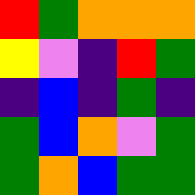[["red", "green", "orange", "orange", "orange"], ["yellow", "violet", "indigo", "red", "green"], ["indigo", "blue", "indigo", "green", "indigo"], ["green", "blue", "orange", "violet", "green"], ["green", "orange", "blue", "green", "green"]]